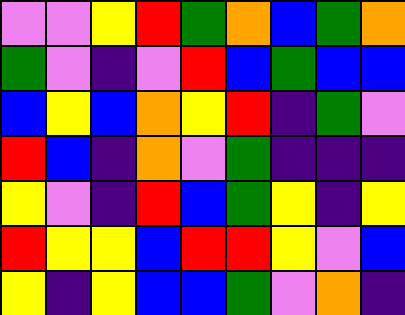[["violet", "violet", "yellow", "red", "green", "orange", "blue", "green", "orange"], ["green", "violet", "indigo", "violet", "red", "blue", "green", "blue", "blue"], ["blue", "yellow", "blue", "orange", "yellow", "red", "indigo", "green", "violet"], ["red", "blue", "indigo", "orange", "violet", "green", "indigo", "indigo", "indigo"], ["yellow", "violet", "indigo", "red", "blue", "green", "yellow", "indigo", "yellow"], ["red", "yellow", "yellow", "blue", "red", "red", "yellow", "violet", "blue"], ["yellow", "indigo", "yellow", "blue", "blue", "green", "violet", "orange", "indigo"]]